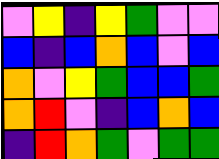[["violet", "yellow", "indigo", "yellow", "green", "violet", "violet"], ["blue", "indigo", "blue", "orange", "blue", "violet", "blue"], ["orange", "violet", "yellow", "green", "blue", "blue", "green"], ["orange", "red", "violet", "indigo", "blue", "orange", "blue"], ["indigo", "red", "orange", "green", "violet", "green", "green"]]